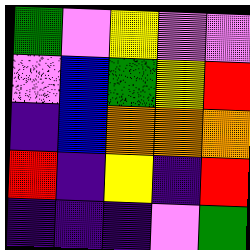[["green", "violet", "yellow", "violet", "violet"], ["violet", "blue", "green", "yellow", "red"], ["indigo", "blue", "orange", "orange", "orange"], ["red", "indigo", "yellow", "indigo", "red"], ["indigo", "indigo", "indigo", "violet", "green"]]